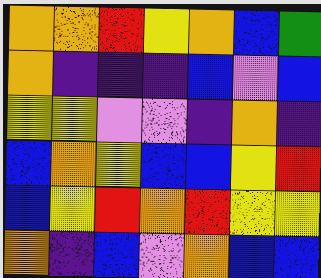[["orange", "orange", "red", "yellow", "orange", "blue", "green"], ["orange", "indigo", "indigo", "indigo", "blue", "violet", "blue"], ["yellow", "yellow", "violet", "violet", "indigo", "orange", "indigo"], ["blue", "orange", "yellow", "blue", "blue", "yellow", "red"], ["blue", "yellow", "red", "orange", "red", "yellow", "yellow"], ["orange", "indigo", "blue", "violet", "orange", "blue", "blue"]]